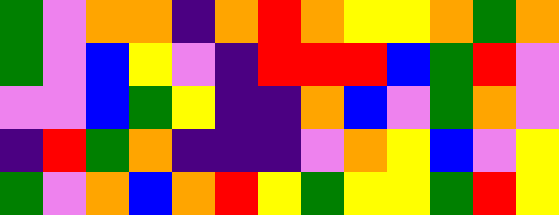[["green", "violet", "orange", "orange", "indigo", "orange", "red", "orange", "yellow", "yellow", "orange", "green", "orange"], ["green", "violet", "blue", "yellow", "violet", "indigo", "red", "red", "red", "blue", "green", "red", "violet"], ["violet", "violet", "blue", "green", "yellow", "indigo", "indigo", "orange", "blue", "violet", "green", "orange", "violet"], ["indigo", "red", "green", "orange", "indigo", "indigo", "indigo", "violet", "orange", "yellow", "blue", "violet", "yellow"], ["green", "violet", "orange", "blue", "orange", "red", "yellow", "green", "yellow", "yellow", "green", "red", "yellow"]]